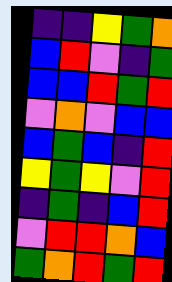[["indigo", "indigo", "yellow", "green", "orange"], ["blue", "red", "violet", "indigo", "green"], ["blue", "blue", "red", "green", "red"], ["violet", "orange", "violet", "blue", "blue"], ["blue", "green", "blue", "indigo", "red"], ["yellow", "green", "yellow", "violet", "red"], ["indigo", "green", "indigo", "blue", "red"], ["violet", "red", "red", "orange", "blue"], ["green", "orange", "red", "green", "red"]]